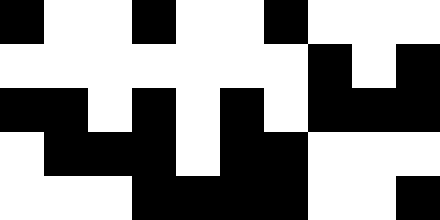[["black", "white", "white", "black", "white", "white", "black", "white", "white", "white"], ["white", "white", "white", "white", "white", "white", "white", "black", "white", "black"], ["black", "black", "white", "black", "white", "black", "white", "black", "black", "black"], ["white", "black", "black", "black", "white", "black", "black", "white", "white", "white"], ["white", "white", "white", "black", "black", "black", "black", "white", "white", "black"]]